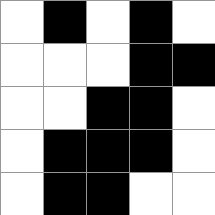[["white", "black", "white", "black", "white"], ["white", "white", "white", "black", "black"], ["white", "white", "black", "black", "white"], ["white", "black", "black", "black", "white"], ["white", "black", "black", "white", "white"]]